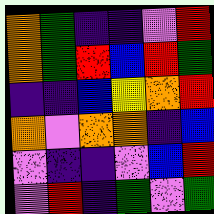[["orange", "green", "indigo", "indigo", "violet", "red"], ["orange", "green", "red", "blue", "red", "green"], ["indigo", "indigo", "blue", "yellow", "orange", "red"], ["orange", "violet", "orange", "orange", "indigo", "blue"], ["violet", "indigo", "indigo", "violet", "blue", "red"], ["violet", "red", "indigo", "green", "violet", "green"]]